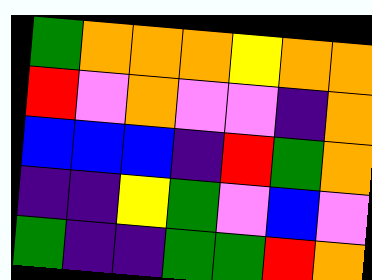[["green", "orange", "orange", "orange", "yellow", "orange", "orange"], ["red", "violet", "orange", "violet", "violet", "indigo", "orange"], ["blue", "blue", "blue", "indigo", "red", "green", "orange"], ["indigo", "indigo", "yellow", "green", "violet", "blue", "violet"], ["green", "indigo", "indigo", "green", "green", "red", "orange"]]